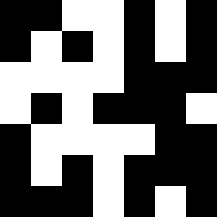[["black", "black", "white", "white", "black", "white", "black"], ["black", "white", "black", "white", "black", "white", "black"], ["white", "white", "white", "white", "black", "black", "black"], ["white", "black", "white", "black", "black", "black", "white"], ["black", "white", "white", "white", "white", "black", "black"], ["black", "white", "black", "white", "black", "black", "black"], ["black", "black", "black", "white", "black", "white", "black"]]